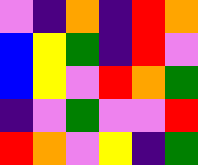[["violet", "indigo", "orange", "indigo", "red", "orange"], ["blue", "yellow", "green", "indigo", "red", "violet"], ["blue", "yellow", "violet", "red", "orange", "green"], ["indigo", "violet", "green", "violet", "violet", "red"], ["red", "orange", "violet", "yellow", "indigo", "green"]]